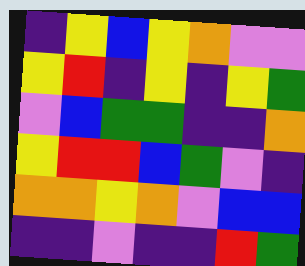[["indigo", "yellow", "blue", "yellow", "orange", "violet", "violet"], ["yellow", "red", "indigo", "yellow", "indigo", "yellow", "green"], ["violet", "blue", "green", "green", "indigo", "indigo", "orange"], ["yellow", "red", "red", "blue", "green", "violet", "indigo"], ["orange", "orange", "yellow", "orange", "violet", "blue", "blue"], ["indigo", "indigo", "violet", "indigo", "indigo", "red", "green"]]